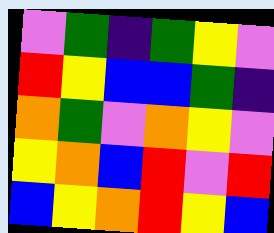[["violet", "green", "indigo", "green", "yellow", "violet"], ["red", "yellow", "blue", "blue", "green", "indigo"], ["orange", "green", "violet", "orange", "yellow", "violet"], ["yellow", "orange", "blue", "red", "violet", "red"], ["blue", "yellow", "orange", "red", "yellow", "blue"]]